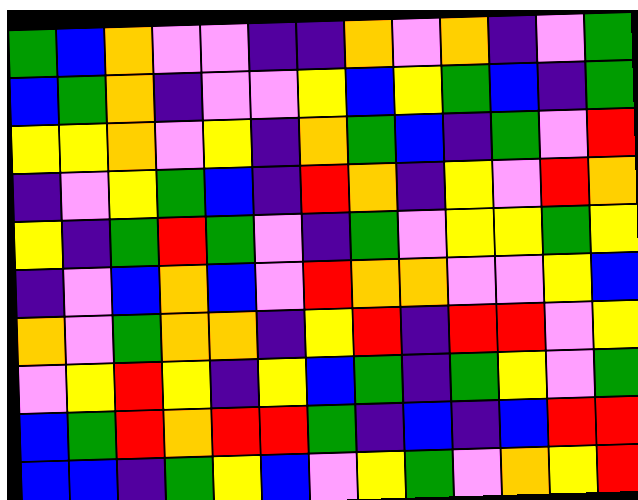[["green", "blue", "orange", "violet", "violet", "indigo", "indigo", "orange", "violet", "orange", "indigo", "violet", "green"], ["blue", "green", "orange", "indigo", "violet", "violet", "yellow", "blue", "yellow", "green", "blue", "indigo", "green"], ["yellow", "yellow", "orange", "violet", "yellow", "indigo", "orange", "green", "blue", "indigo", "green", "violet", "red"], ["indigo", "violet", "yellow", "green", "blue", "indigo", "red", "orange", "indigo", "yellow", "violet", "red", "orange"], ["yellow", "indigo", "green", "red", "green", "violet", "indigo", "green", "violet", "yellow", "yellow", "green", "yellow"], ["indigo", "violet", "blue", "orange", "blue", "violet", "red", "orange", "orange", "violet", "violet", "yellow", "blue"], ["orange", "violet", "green", "orange", "orange", "indigo", "yellow", "red", "indigo", "red", "red", "violet", "yellow"], ["violet", "yellow", "red", "yellow", "indigo", "yellow", "blue", "green", "indigo", "green", "yellow", "violet", "green"], ["blue", "green", "red", "orange", "red", "red", "green", "indigo", "blue", "indigo", "blue", "red", "red"], ["blue", "blue", "indigo", "green", "yellow", "blue", "violet", "yellow", "green", "violet", "orange", "yellow", "red"]]